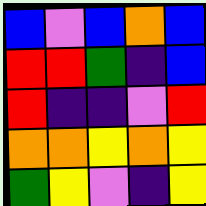[["blue", "violet", "blue", "orange", "blue"], ["red", "red", "green", "indigo", "blue"], ["red", "indigo", "indigo", "violet", "red"], ["orange", "orange", "yellow", "orange", "yellow"], ["green", "yellow", "violet", "indigo", "yellow"]]